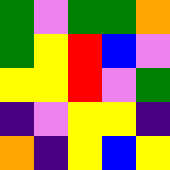[["green", "violet", "green", "green", "orange"], ["green", "yellow", "red", "blue", "violet"], ["yellow", "yellow", "red", "violet", "green"], ["indigo", "violet", "yellow", "yellow", "indigo"], ["orange", "indigo", "yellow", "blue", "yellow"]]